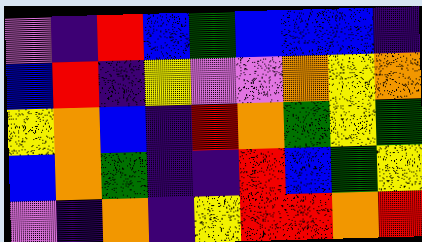[["violet", "indigo", "red", "blue", "green", "blue", "blue", "blue", "indigo"], ["blue", "red", "indigo", "yellow", "violet", "violet", "orange", "yellow", "orange"], ["yellow", "orange", "blue", "indigo", "red", "orange", "green", "yellow", "green"], ["blue", "orange", "green", "indigo", "indigo", "red", "blue", "green", "yellow"], ["violet", "indigo", "orange", "indigo", "yellow", "red", "red", "orange", "red"]]